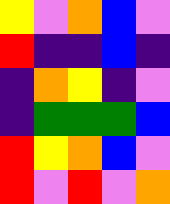[["yellow", "violet", "orange", "blue", "violet"], ["red", "indigo", "indigo", "blue", "indigo"], ["indigo", "orange", "yellow", "indigo", "violet"], ["indigo", "green", "green", "green", "blue"], ["red", "yellow", "orange", "blue", "violet"], ["red", "violet", "red", "violet", "orange"]]